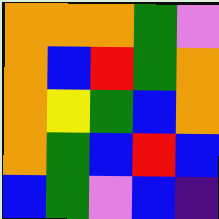[["orange", "orange", "orange", "green", "violet"], ["orange", "blue", "red", "green", "orange"], ["orange", "yellow", "green", "blue", "orange"], ["orange", "green", "blue", "red", "blue"], ["blue", "green", "violet", "blue", "indigo"]]